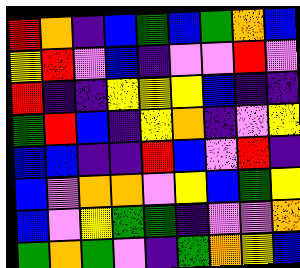[["red", "orange", "indigo", "blue", "green", "blue", "green", "orange", "blue"], ["yellow", "red", "violet", "blue", "indigo", "violet", "violet", "red", "violet"], ["red", "indigo", "indigo", "yellow", "yellow", "yellow", "blue", "indigo", "indigo"], ["green", "red", "blue", "indigo", "yellow", "orange", "indigo", "violet", "yellow"], ["blue", "blue", "indigo", "indigo", "red", "blue", "violet", "red", "indigo"], ["blue", "violet", "orange", "orange", "violet", "yellow", "blue", "green", "yellow"], ["blue", "violet", "yellow", "green", "green", "indigo", "violet", "violet", "orange"], ["green", "orange", "green", "violet", "indigo", "green", "orange", "yellow", "blue"]]